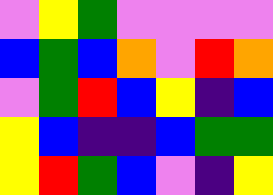[["violet", "yellow", "green", "violet", "violet", "violet", "violet"], ["blue", "green", "blue", "orange", "violet", "red", "orange"], ["violet", "green", "red", "blue", "yellow", "indigo", "blue"], ["yellow", "blue", "indigo", "indigo", "blue", "green", "green"], ["yellow", "red", "green", "blue", "violet", "indigo", "yellow"]]